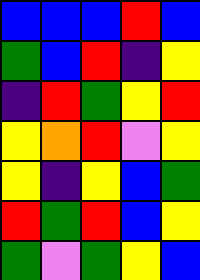[["blue", "blue", "blue", "red", "blue"], ["green", "blue", "red", "indigo", "yellow"], ["indigo", "red", "green", "yellow", "red"], ["yellow", "orange", "red", "violet", "yellow"], ["yellow", "indigo", "yellow", "blue", "green"], ["red", "green", "red", "blue", "yellow"], ["green", "violet", "green", "yellow", "blue"]]